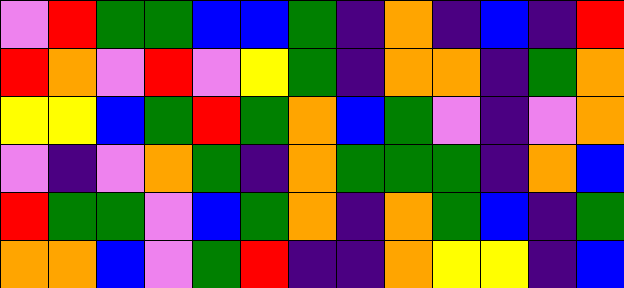[["violet", "red", "green", "green", "blue", "blue", "green", "indigo", "orange", "indigo", "blue", "indigo", "red"], ["red", "orange", "violet", "red", "violet", "yellow", "green", "indigo", "orange", "orange", "indigo", "green", "orange"], ["yellow", "yellow", "blue", "green", "red", "green", "orange", "blue", "green", "violet", "indigo", "violet", "orange"], ["violet", "indigo", "violet", "orange", "green", "indigo", "orange", "green", "green", "green", "indigo", "orange", "blue"], ["red", "green", "green", "violet", "blue", "green", "orange", "indigo", "orange", "green", "blue", "indigo", "green"], ["orange", "orange", "blue", "violet", "green", "red", "indigo", "indigo", "orange", "yellow", "yellow", "indigo", "blue"]]